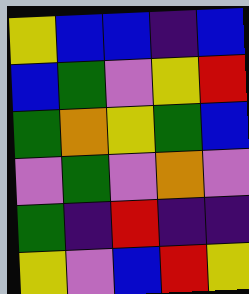[["yellow", "blue", "blue", "indigo", "blue"], ["blue", "green", "violet", "yellow", "red"], ["green", "orange", "yellow", "green", "blue"], ["violet", "green", "violet", "orange", "violet"], ["green", "indigo", "red", "indigo", "indigo"], ["yellow", "violet", "blue", "red", "yellow"]]